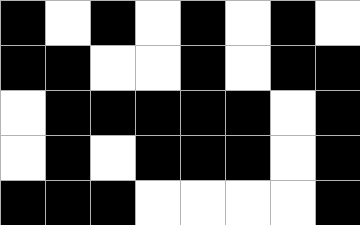[["black", "white", "black", "white", "black", "white", "black", "white"], ["black", "black", "white", "white", "black", "white", "black", "black"], ["white", "black", "black", "black", "black", "black", "white", "black"], ["white", "black", "white", "black", "black", "black", "white", "black"], ["black", "black", "black", "white", "white", "white", "white", "black"]]